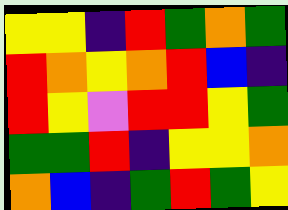[["yellow", "yellow", "indigo", "red", "green", "orange", "green"], ["red", "orange", "yellow", "orange", "red", "blue", "indigo"], ["red", "yellow", "violet", "red", "red", "yellow", "green"], ["green", "green", "red", "indigo", "yellow", "yellow", "orange"], ["orange", "blue", "indigo", "green", "red", "green", "yellow"]]